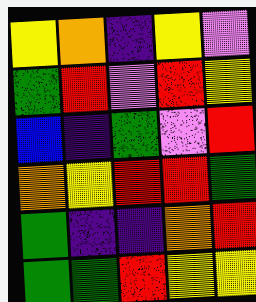[["yellow", "orange", "indigo", "yellow", "violet"], ["green", "red", "violet", "red", "yellow"], ["blue", "indigo", "green", "violet", "red"], ["orange", "yellow", "red", "red", "green"], ["green", "indigo", "indigo", "orange", "red"], ["green", "green", "red", "yellow", "yellow"]]